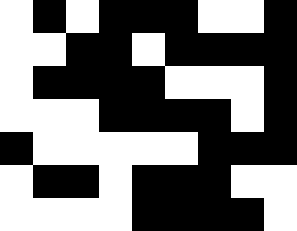[["white", "black", "white", "black", "black", "black", "white", "white", "black"], ["white", "white", "black", "black", "white", "black", "black", "black", "black"], ["white", "black", "black", "black", "black", "white", "white", "white", "black"], ["white", "white", "white", "black", "black", "black", "black", "white", "black"], ["black", "white", "white", "white", "white", "white", "black", "black", "black"], ["white", "black", "black", "white", "black", "black", "black", "white", "white"], ["white", "white", "white", "white", "black", "black", "black", "black", "white"]]